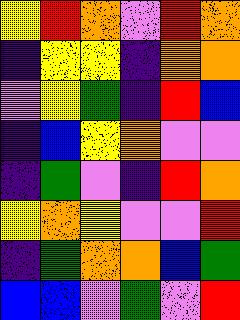[["yellow", "red", "orange", "violet", "red", "orange"], ["indigo", "yellow", "yellow", "indigo", "orange", "orange"], ["violet", "yellow", "green", "indigo", "red", "blue"], ["indigo", "blue", "yellow", "orange", "violet", "violet"], ["indigo", "green", "violet", "indigo", "red", "orange"], ["yellow", "orange", "yellow", "violet", "violet", "red"], ["indigo", "green", "orange", "orange", "blue", "green"], ["blue", "blue", "violet", "green", "violet", "red"]]